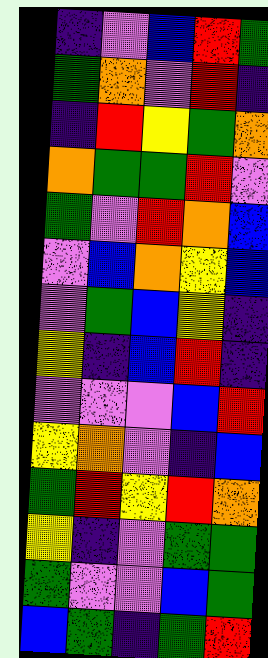[["indigo", "violet", "blue", "red", "green"], ["green", "orange", "violet", "red", "indigo"], ["indigo", "red", "yellow", "green", "orange"], ["orange", "green", "green", "red", "violet"], ["green", "violet", "red", "orange", "blue"], ["violet", "blue", "orange", "yellow", "blue"], ["violet", "green", "blue", "yellow", "indigo"], ["yellow", "indigo", "blue", "red", "indigo"], ["violet", "violet", "violet", "blue", "red"], ["yellow", "orange", "violet", "indigo", "blue"], ["green", "red", "yellow", "red", "orange"], ["yellow", "indigo", "violet", "green", "green"], ["green", "violet", "violet", "blue", "green"], ["blue", "green", "indigo", "green", "red"]]